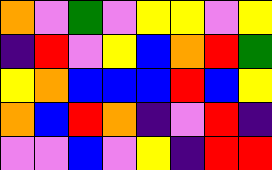[["orange", "violet", "green", "violet", "yellow", "yellow", "violet", "yellow"], ["indigo", "red", "violet", "yellow", "blue", "orange", "red", "green"], ["yellow", "orange", "blue", "blue", "blue", "red", "blue", "yellow"], ["orange", "blue", "red", "orange", "indigo", "violet", "red", "indigo"], ["violet", "violet", "blue", "violet", "yellow", "indigo", "red", "red"]]